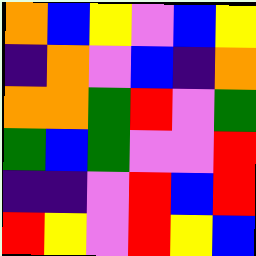[["orange", "blue", "yellow", "violet", "blue", "yellow"], ["indigo", "orange", "violet", "blue", "indigo", "orange"], ["orange", "orange", "green", "red", "violet", "green"], ["green", "blue", "green", "violet", "violet", "red"], ["indigo", "indigo", "violet", "red", "blue", "red"], ["red", "yellow", "violet", "red", "yellow", "blue"]]